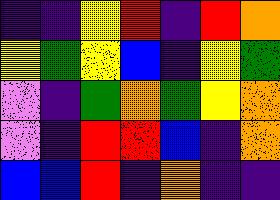[["indigo", "indigo", "yellow", "red", "indigo", "red", "orange"], ["yellow", "green", "yellow", "blue", "indigo", "yellow", "green"], ["violet", "indigo", "green", "orange", "green", "yellow", "orange"], ["violet", "indigo", "red", "red", "blue", "indigo", "orange"], ["blue", "blue", "red", "indigo", "orange", "indigo", "indigo"]]